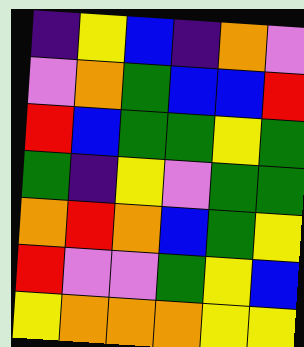[["indigo", "yellow", "blue", "indigo", "orange", "violet"], ["violet", "orange", "green", "blue", "blue", "red"], ["red", "blue", "green", "green", "yellow", "green"], ["green", "indigo", "yellow", "violet", "green", "green"], ["orange", "red", "orange", "blue", "green", "yellow"], ["red", "violet", "violet", "green", "yellow", "blue"], ["yellow", "orange", "orange", "orange", "yellow", "yellow"]]